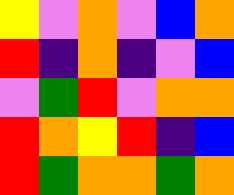[["yellow", "violet", "orange", "violet", "blue", "orange"], ["red", "indigo", "orange", "indigo", "violet", "blue"], ["violet", "green", "red", "violet", "orange", "orange"], ["red", "orange", "yellow", "red", "indigo", "blue"], ["red", "green", "orange", "orange", "green", "orange"]]